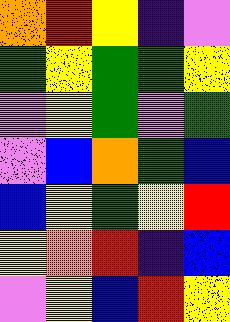[["orange", "red", "yellow", "indigo", "violet"], ["green", "yellow", "green", "green", "yellow"], ["violet", "yellow", "green", "violet", "green"], ["violet", "blue", "orange", "green", "blue"], ["blue", "yellow", "green", "yellow", "red"], ["yellow", "orange", "red", "indigo", "blue"], ["violet", "yellow", "blue", "red", "yellow"]]